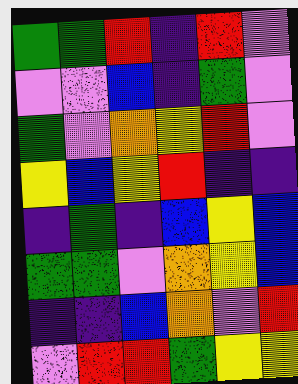[["green", "green", "red", "indigo", "red", "violet"], ["violet", "violet", "blue", "indigo", "green", "violet"], ["green", "violet", "orange", "yellow", "red", "violet"], ["yellow", "blue", "yellow", "red", "indigo", "indigo"], ["indigo", "green", "indigo", "blue", "yellow", "blue"], ["green", "green", "violet", "orange", "yellow", "blue"], ["indigo", "indigo", "blue", "orange", "violet", "red"], ["violet", "red", "red", "green", "yellow", "yellow"]]